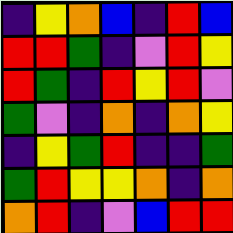[["indigo", "yellow", "orange", "blue", "indigo", "red", "blue"], ["red", "red", "green", "indigo", "violet", "red", "yellow"], ["red", "green", "indigo", "red", "yellow", "red", "violet"], ["green", "violet", "indigo", "orange", "indigo", "orange", "yellow"], ["indigo", "yellow", "green", "red", "indigo", "indigo", "green"], ["green", "red", "yellow", "yellow", "orange", "indigo", "orange"], ["orange", "red", "indigo", "violet", "blue", "red", "red"]]